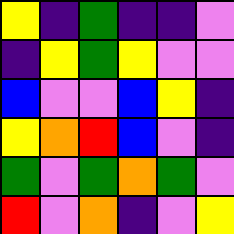[["yellow", "indigo", "green", "indigo", "indigo", "violet"], ["indigo", "yellow", "green", "yellow", "violet", "violet"], ["blue", "violet", "violet", "blue", "yellow", "indigo"], ["yellow", "orange", "red", "blue", "violet", "indigo"], ["green", "violet", "green", "orange", "green", "violet"], ["red", "violet", "orange", "indigo", "violet", "yellow"]]